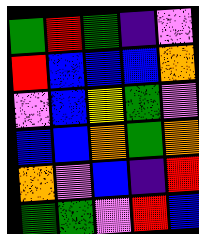[["green", "red", "green", "indigo", "violet"], ["red", "blue", "blue", "blue", "orange"], ["violet", "blue", "yellow", "green", "violet"], ["blue", "blue", "orange", "green", "orange"], ["orange", "violet", "blue", "indigo", "red"], ["green", "green", "violet", "red", "blue"]]